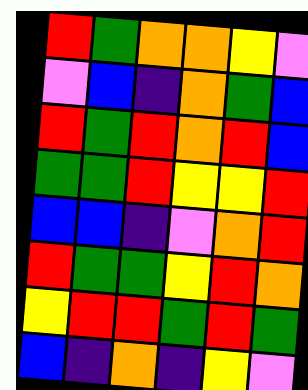[["red", "green", "orange", "orange", "yellow", "violet"], ["violet", "blue", "indigo", "orange", "green", "blue"], ["red", "green", "red", "orange", "red", "blue"], ["green", "green", "red", "yellow", "yellow", "red"], ["blue", "blue", "indigo", "violet", "orange", "red"], ["red", "green", "green", "yellow", "red", "orange"], ["yellow", "red", "red", "green", "red", "green"], ["blue", "indigo", "orange", "indigo", "yellow", "violet"]]